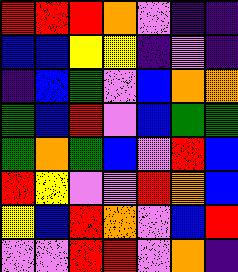[["red", "red", "red", "orange", "violet", "indigo", "indigo"], ["blue", "blue", "yellow", "yellow", "indigo", "violet", "indigo"], ["indigo", "blue", "green", "violet", "blue", "orange", "orange"], ["green", "blue", "red", "violet", "blue", "green", "green"], ["green", "orange", "green", "blue", "violet", "red", "blue"], ["red", "yellow", "violet", "violet", "red", "orange", "blue"], ["yellow", "blue", "red", "orange", "violet", "blue", "red"], ["violet", "violet", "red", "red", "violet", "orange", "indigo"]]